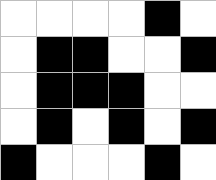[["white", "white", "white", "white", "black", "white"], ["white", "black", "black", "white", "white", "black"], ["white", "black", "black", "black", "white", "white"], ["white", "black", "white", "black", "white", "black"], ["black", "white", "white", "white", "black", "white"]]